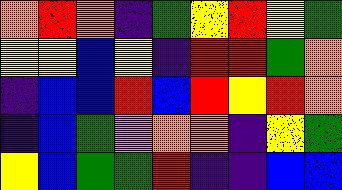[["orange", "red", "orange", "indigo", "green", "yellow", "red", "yellow", "green"], ["yellow", "yellow", "blue", "yellow", "indigo", "red", "red", "green", "orange"], ["indigo", "blue", "blue", "red", "blue", "red", "yellow", "red", "orange"], ["indigo", "blue", "green", "violet", "orange", "orange", "indigo", "yellow", "green"], ["yellow", "blue", "green", "green", "red", "indigo", "indigo", "blue", "blue"]]